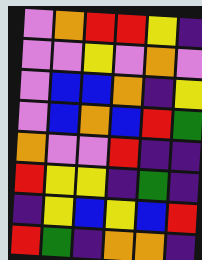[["violet", "orange", "red", "red", "yellow", "indigo"], ["violet", "violet", "yellow", "violet", "orange", "violet"], ["violet", "blue", "blue", "orange", "indigo", "yellow"], ["violet", "blue", "orange", "blue", "red", "green"], ["orange", "violet", "violet", "red", "indigo", "indigo"], ["red", "yellow", "yellow", "indigo", "green", "indigo"], ["indigo", "yellow", "blue", "yellow", "blue", "red"], ["red", "green", "indigo", "orange", "orange", "indigo"]]